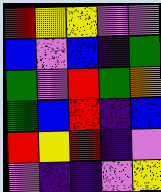[["red", "yellow", "yellow", "violet", "violet"], ["blue", "violet", "blue", "indigo", "green"], ["green", "violet", "red", "green", "orange"], ["green", "blue", "red", "indigo", "blue"], ["red", "yellow", "red", "indigo", "violet"], ["violet", "indigo", "indigo", "violet", "yellow"]]